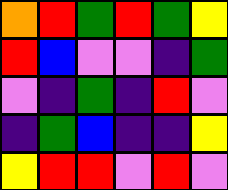[["orange", "red", "green", "red", "green", "yellow"], ["red", "blue", "violet", "violet", "indigo", "green"], ["violet", "indigo", "green", "indigo", "red", "violet"], ["indigo", "green", "blue", "indigo", "indigo", "yellow"], ["yellow", "red", "red", "violet", "red", "violet"]]